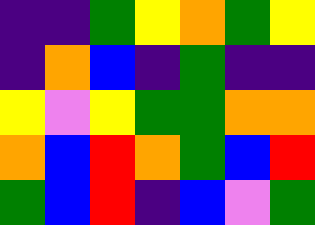[["indigo", "indigo", "green", "yellow", "orange", "green", "yellow"], ["indigo", "orange", "blue", "indigo", "green", "indigo", "indigo"], ["yellow", "violet", "yellow", "green", "green", "orange", "orange"], ["orange", "blue", "red", "orange", "green", "blue", "red"], ["green", "blue", "red", "indigo", "blue", "violet", "green"]]